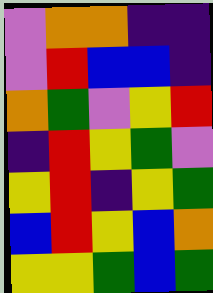[["violet", "orange", "orange", "indigo", "indigo"], ["violet", "red", "blue", "blue", "indigo"], ["orange", "green", "violet", "yellow", "red"], ["indigo", "red", "yellow", "green", "violet"], ["yellow", "red", "indigo", "yellow", "green"], ["blue", "red", "yellow", "blue", "orange"], ["yellow", "yellow", "green", "blue", "green"]]